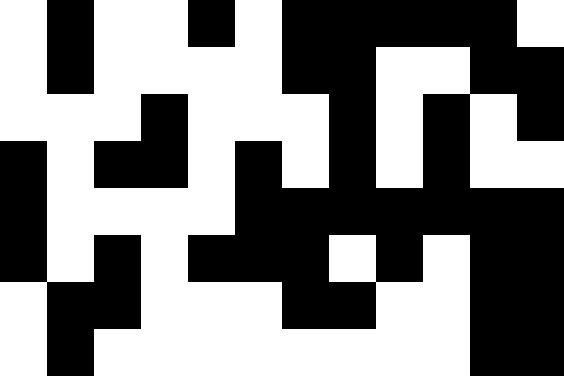[["white", "black", "white", "white", "black", "white", "black", "black", "black", "black", "black", "white"], ["white", "black", "white", "white", "white", "white", "black", "black", "white", "white", "black", "black"], ["white", "white", "white", "black", "white", "white", "white", "black", "white", "black", "white", "black"], ["black", "white", "black", "black", "white", "black", "white", "black", "white", "black", "white", "white"], ["black", "white", "white", "white", "white", "black", "black", "black", "black", "black", "black", "black"], ["black", "white", "black", "white", "black", "black", "black", "white", "black", "white", "black", "black"], ["white", "black", "black", "white", "white", "white", "black", "black", "white", "white", "black", "black"], ["white", "black", "white", "white", "white", "white", "white", "white", "white", "white", "black", "black"]]